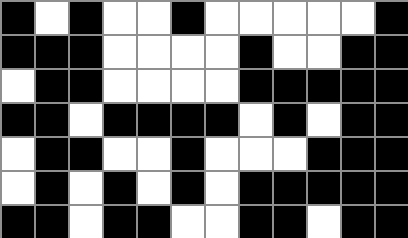[["black", "white", "black", "white", "white", "black", "white", "white", "white", "white", "white", "black"], ["black", "black", "black", "white", "white", "white", "white", "black", "white", "white", "black", "black"], ["white", "black", "black", "white", "white", "white", "white", "black", "black", "black", "black", "black"], ["black", "black", "white", "black", "black", "black", "black", "white", "black", "white", "black", "black"], ["white", "black", "black", "white", "white", "black", "white", "white", "white", "black", "black", "black"], ["white", "black", "white", "black", "white", "black", "white", "black", "black", "black", "black", "black"], ["black", "black", "white", "black", "black", "white", "white", "black", "black", "white", "black", "black"]]